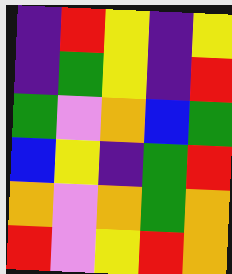[["indigo", "red", "yellow", "indigo", "yellow"], ["indigo", "green", "yellow", "indigo", "red"], ["green", "violet", "orange", "blue", "green"], ["blue", "yellow", "indigo", "green", "red"], ["orange", "violet", "orange", "green", "orange"], ["red", "violet", "yellow", "red", "orange"]]